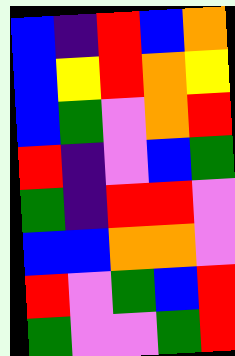[["blue", "indigo", "red", "blue", "orange"], ["blue", "yellow", "red", "orange", "yellow"], ["blue", "green", "violet", "orange", "red"], ["red", "indigo", "violet", "blue", "green"], ["green", "indigo", "red", "red", "violet"], ["blue", "blue", "orange", "orange", "violet"], ["red", "violet", "green", "blue", "red"], ["green", "violet", "violet", "green", "red"]]